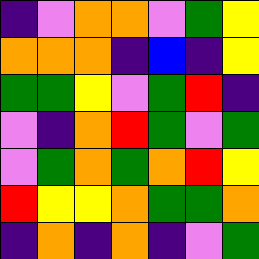[["indigo", "violet", "orange", "orange", "violet", "green", "yellow"], ["orange", "orange", "orange", "indigo", "blue", "indigo", "yellow"], ["green", "green", "yellow", "violet", "green", "red", "indigo"], ["violet", "indigo", "orange", "red", "green", "violet", "green"], ["violet", "green", "orange", "green", "orange", "red", "yellow"], ["red", "yellow", "yellow", "orange", "green", "green", "orange"], ["indigo", "orange", "indigo", "orange", "indigo", "violet", "green"]]